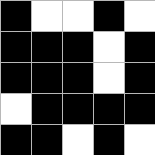[["black", "white", "white", "black", "white"], ["black", "black", "black", "white", "black"], ["black", "black", "black", "white", "black"], ["white", "black", "black", "black", "black"], ["black", "black", "white", "black", "white"]]